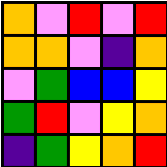[["orange", "violet", "red", "violet", "red"], ["orange", "orange", "violet", "indigo", "orange"], ["violet", "green", "blue", "blue", "yellow"], ["green", "red", "violet", "yellow", "orange"], ["indigo", "green", "yellow", "orange", "red"]]